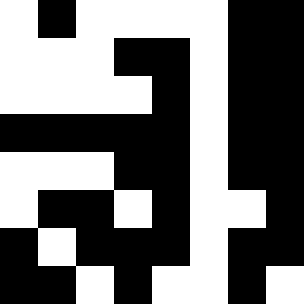[["white", "black", "white", "white", "white", "white", "black", "black"], ["white", "white", "white", "black", "black", "white", "black", "black"], ["white", "white", "white", "white", "black", "white", "black", "black"], ["black", "black", "black", "black", "black", "white", "black", "black"], ["white", "white", "white", "black", "black", "white", "black", "black"], ["white", "black", "black", "white", "black", "white", "white", "black"], ["black", "white", "black", "black", "black", "white", "black", "black"], ["black", "black", "white", "black", "white", "white", "black", "white"]]